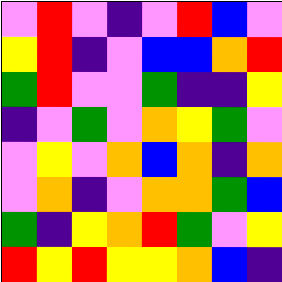[["violet", "red", "violet", "indigo", "violet", "red", "blue", "violet"], ["yellow", "red", "indigo", "violet", "blue", "blue", "orange", "red"], ["green", "red", "violet", "violet", "green", "indigo", "indigo", "yellow"], ["indigo", "violet", "green", "violet", "orange", "yellow", "green", "violet"], ["violet", "yellow", "violet", "orange", "blue", "orange", "indigo", "orange"], ["violet", "orange", "indigo", "violet", "orange", "orange", "green", "blue"], ["green", "indigo", "yellow", "orange", "red", "green", "violet", "yellow"], ["red", "yellow", "red", "yellow", "yellow", "orange", "blue", "indigo"]]